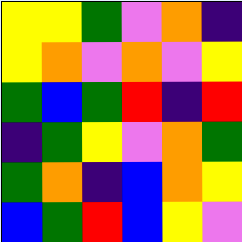[["yellow", "yellow", "green", "violet", "orange", "indigo"], ["yellow", "orange", "violet", "orange", "violet", "yellow"], ["green", "blue", "green", "red", "indigo", "red"], ["indigo", "green", "yellow", "violet", "orange", "green"], ["green", "orange", "indigo", "blue", "orange", "yellow"], ["blue", "green", "red", "blue", "yellow", "violet"]]